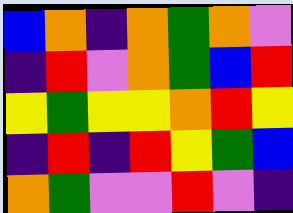[["blue", "orange", "indigo", "orange", "green", "orange", "violet"], ["indigo", "red", "violet", "orange", "green", "blue", "red"], ["yellow", "green", "yellow", "yellow", "orange", "red", "yellow"], ["indigo", "red", "indigo", "red", "yellow", "green", "blue"], ["orange", "green", "violet", "violet", "red", "violet", "indigo"]]